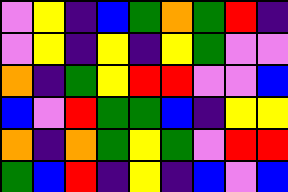[["violet", "yellow", "indigo", "blue", "green", "orange", "green", "red", "indigo"], ["violet", "yellow", "indigo", "yellow", "indigo", "yellow", "green", "violet", "violet"], ["orange", "indigo", "green", "yellow", "red", "red", "violet", "violet", "blue"], ["blue", "violet", "red", "green", "green", "blue", "indigo", "yellow", "yellow"], ["orange", "indigo", "orange", "green", "yellow", "green", "violet", "red", "red"], ["green", "blue", "red", "indigo", "yellow", "indigo", "blue", "violet", "blue"]]